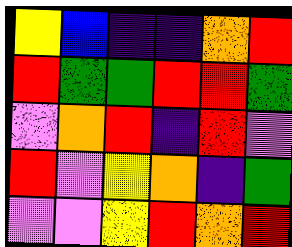[["yellow", "blue", "indigo", "indigo", "orange", "red"], ["red", "green", "green", "red", "red", "green"], ["violet", "orange", "red", "indigo", "red", "violet"], ["red", "violet", "yellow", "orange", "indigo", "green"], ["violet", "violet", "yellow", "red", "orange", "red"]]